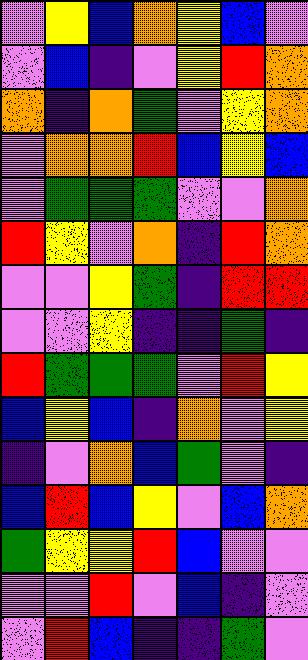[["violet", "yellow", "blue", "orange", "yellow", "blue", "violet"], ["violet", "blue", "indigo", "violet", "yellow", "red", "orange"], ["orange", "indigo", "orange", "green", "violet", "yellow", "orange"], ["violet", "orange", "orange", "red", "blue", "yellow", "blue"], ["violet", "green", "green", "green", "violet", "violet", "orange"], ["red", "yellow", "violet", "orange", "indigo", "red", "orange"], ["violet", "violet", "yellow", "green", "indigo", "red", "red"], ["violet", "violet", "yellow", "indigo", "indigo", "green", "indigo"], ["red", "green", "green", "green", "violet", "red", "yellow"], ["blue", "yellow", "blue", "indigo", "orange", "violet", "yellow"], ["indigo", "violet", "orange", "blue", "green", "violet", "indigo"], ["blue", "red", "blue", "yellow", "violet", "blue", "orange"], ["green", "yellow", "yellow", "red", "blue", "violet", "violet"], ["violet", "violet", "red", "violet", "blue", "indigo", "violet"], ["violet", "red", "blue", "indigo", "indigo", "green", "violet"]]